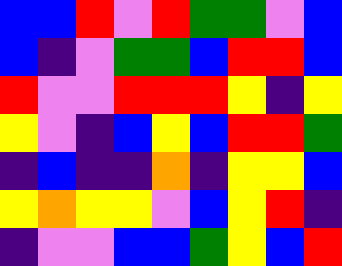[["blue", "blue", "red", "violet", "red", "green", "green", "violet", "blue"], ["blue", "indigo", "violet", "green", "green", "blue", "red", "red", "blue"], ["red", "violet", "violet", "red", "red", "red", "yellow", "indigo", "yellow"], ["yellow", "violet", "indigo", "blue", "yellow", "blue", "red", "red", "green"], ["indigo", "blue", "indigo", "indigo", "orange", "indigo", "yellow", "yellow", "blue"], ["yellow", "orange", "yellow", "yellow", "violet", "blue", "yellow", "red", "indigo"], ["indigo", "violet", "violet", "blue", "blue", "green", "yellow", "blue", "red"]]